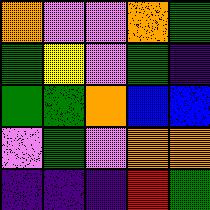[["orange", "violet", "violet", "orange", "green"], ["green", "yellow", "violet", "green", "indigo"], ["green", "green", "orange", "blue", "blue"], ["violet", "green", "violet", "orange", "orange"], ["indigo", "indigo", "indigo", "red", "green"]]